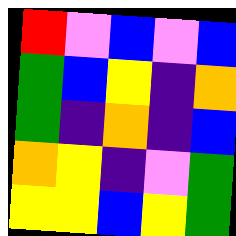[["red", "violet", "blue", "violet", "blue"], ["green", "blue", "yellow", "indigo", "orange"], ["green", "indigo", "orange", "indigo", "blue"], ["orange", "yellow", "indigo", "violet", "green"], ["yellow", "yellow", "blue", "yellow", "green"]]